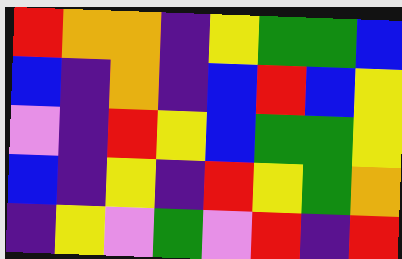[["red", "orange", "orange", "indigo", "yellow", "green", "green", "blue"], ["blue", "indigo", "orange", "indigo", "blue", "red", "blue", "yellow"], ["violet", "indigo", "red", "yellow", "blue", "green", "green", "yellow"], ["blue", "indigo", "yellow", "indigo", "red", "yellow", "green", "orange"], ["indigo", "yellow", "violet", "green", "violet", "red", "indigo", "red"]]